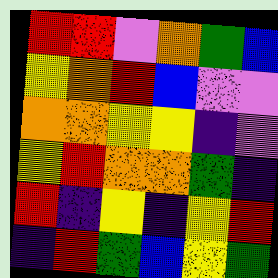[["red", "red", "violet", "orange", "green", "blue"], ["yellow", "orange", "red", "blue", "violet", "violet"], ["orange", "orange", "yellow", "yellow", "indigo", "violet"], ["yellow", "red", "orange", "orange", "green", "indigo"], ["red", "indigo", "yellow", "indigo", "yellow", "red"], ["indigo", "red", "green", "blue", "yellow", "green"]]